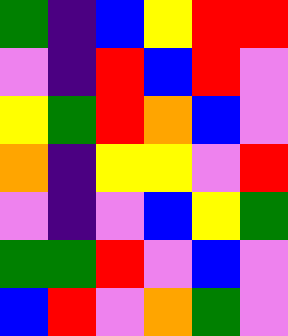[["green", "indigo", "blue", "yellow", "red", "red"], ["violet", "indigo", "red", "blue", "red", "violet"], ["yellow", "green", "red", "orange", "blue", "violet"], ["orange", "indigo", "yellow", "yellow", "violet", "red"], ["violet", "indigo", "violet", "blue", "yellow", "green"], ["green", "green", "red", "violet", "blue", "violet"], ["blue", "red", "violet", "orange", "green", "violet"]]